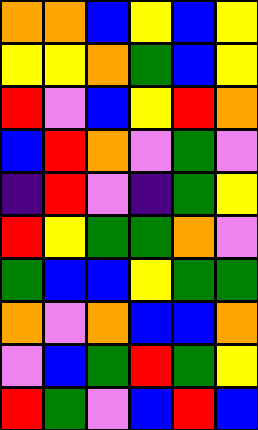[["orange", "orange", "blue", "yellow", "blue", "yellow"], ["yellow", "yellow", "orange", "green", "blue", "yellow"], ["red", "violet", "blue", "yellow", "red", "orange"], ["blue", "red", "orange", "violet", "green", "violet"], ["indigo", "red", "violet", "indigo", "green", "yellow"], ["red", "yellow", "green", "green", "orange", "violet"], ["green", "blue", "blue", "yellow", "green", "green"], ["orange", "violet", "orange", "blue", "blue", "orange"], ["violet", "blue", "green", "red", "green", "yellow"], ["red", "green", "violet", "blue", "red", "blue"]]